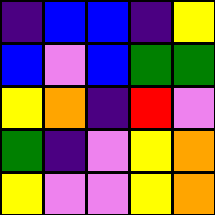[["indigo", "blue", "blue", "indigo", "yellow"], ["blue", "violet", "blue", "green", "green"], ["yellow", "orange", "indigo", "red", "violet"], ["green", "indigo", "violet", "yellow", "orange"], ["yellow", "violet", "violet", "yellow", "orange"]]